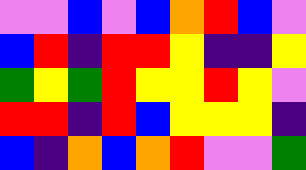[["violet", "violet", "blue", "violet", "blue", "orange", "red", "blue", "violet"], ["blue", "red", "indigo", "red", "red", "yellow", "indigo", "indigo", "yellow"], ["green", "yellow", "green", "red", "yellow", "yellow", "red", "yellow", "violet"], ["red", "red", "indigo", "red", "blue", "yellow", "yellow", "yellow", "indigo"], ["blue", "indigo", "orange", "blue", "orange", "red", "violet", "violet", "green"]]